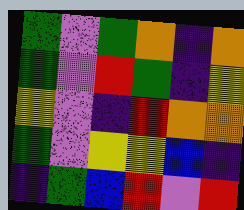[["green", "violet", "green", "orange", "indigo", "orange"], ["green", "violet", "red", "green", "indigo", "yellow"], ["yellow", "violet", "indigo", "red", "orange", "orange"], ["green", "violet", "yellow", "yellow", "blue", "indigo"], ["indigo", "green", "blue", "red", "violet", "red"]]